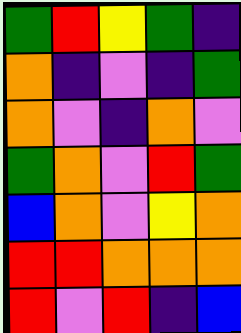[["green", "red", "yellow", "green", "indigo"], ["orange", "indigo", "violet", "indigo", "green"], ["orange", "violet", "indigo", "orange", "violet"], ["green", "orange", "violet", "red", "green"], ["blue", "orange", "violet", "yellow", "orange"], ["red", "red", "orange", "orange", "orange"], ["red", "violet", "red", "indigo", "blue"]]